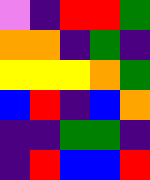[["violet", "indigo", "red", "red", "green"], ["orange", "orange", "indigo", "green", "indigo"], ["yellow", "yellow", "yellow", "orange", "green"], ["blue", "red", "indigo", "blue", "orange"], ["indigo", "indigo", "green", "green", "indigo"], ["indigo", "red", "blue", "blue", "red"]]